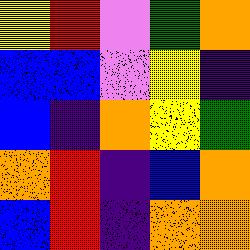[["yellow", "red", "violet", "green", "orange"], ["blue", "blue", "violet", "yellow", "indigo"], ["blue", "indigo", "orange", "yellow", "green"], ["orange", "red", "indigo", "blue", "orange"], ["blue", "red", "indigo", "orange", "orange"]]